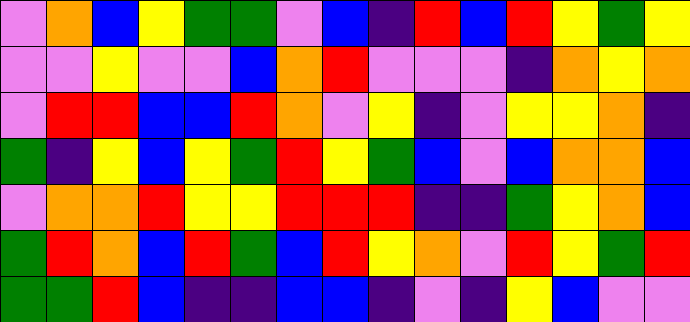[["violet", "orange", "blue", "yellow", "green", "green", "violet", "blue", "indigo", "red", "blue", "red", "yellow", "green", "yellow"], ["violet", "violet", "yellow", "violet", "violet", "blue", "orange", "red", "violet", "violet", "violet", "indigo", "orange", "yellow", "orange"], ["violet", "red", "red", "blue", "blue", "red", "orange", "violet", "yellow", "indigo", "violet", "yellow", "yellow", "orange", "indigo"], ["green", "indigo", "yellow", "blue", "yellow", "green", "red", "yellow", "green", "blue", "violet", "blue", "orange", "orange", "blue"], ["violet", "orange", "orange", "red", "yellow", "yellow", "red", "red", "red", "indigo", "indigo", "green", "yellow", "orange", "blue"], ["green", "red", "orange", "blue", "red", "green", "blue", "red", "yellow", "orange", "violet", "red", "yellow", "green", "red"], ["green", "green", "red", "blue", "indigo", "indigo", "blue", "blue", "indigo", "violet", "indigo", "yellow", "blue", "violet", "violet"]]